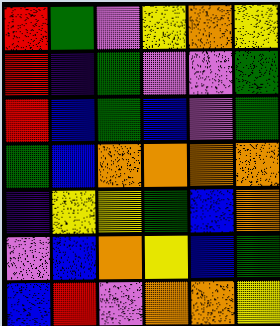[["red", "green", "violet", "yellow", "orange", "yellow"], ["red", "indigo", "green", "violet", "violet", "green"], ["red", "blue", "green", "blue", "violet", "green"], ["green", "blue", "orange", "orange", "orange", "orange"], ["indigo", "yellow", "yellow", "green", "blue", "orange"], ["violet", "blue", "orange", "yellow", "blue", "green"], ["blue", "red", "violet", "orange", "orange", "yellow"]]